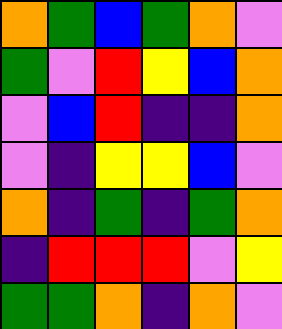[["orange", "green", "blue", "green", "orange", "violet"], ["green", "violet", "red", "yellow", "blue", "orange"], ["violet", "blue", "red", "indigo", "indigo", "orange"], ["violet", "indigo", "yellow", "yellow", "blue", "violet"], ["orange", "indigo", "green", "indigo", "green", "orange"], ["indigo", "red", "red", "red", "violet", "yellow"], ["green", "green", "orange", "indigo", "orange", "violet"]]